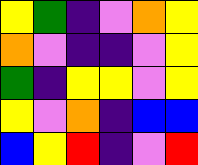[["yellow", "green", "indigo", "violet", "orange", "yellow"], ["orange", "violet", "indigo", "indigo", "violet", "yellow"], ["green", "indigo", "yellow", "yellow", "violet", "yellow"], ["yellow", "violet", "orange", "indigo", "blue", "blue"], ["blue", "yellow", "red", "indigo", "violet", "red"]]